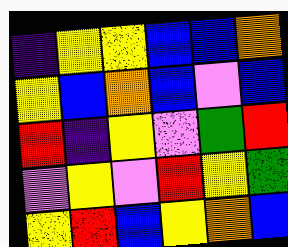[["indigo", "yellow", "yellow", "blue", "blue", "orange"], ["yellow", "blue", "orange", "blue", "violet", "blue"], ["red", "indigo", "yellow", "violet", "green", "red"], ["violet", "yellow", "violet", "red", "yellow", "green"], ["yellow", "red", "blue", "yellow", "orange", "blue"]]